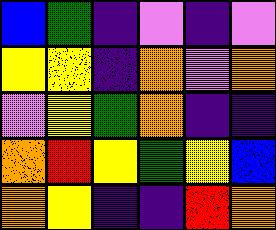[["blue", "green", "indigo", "violet", "indigo", "violet"], ["yellow", "yellow", "indigo", "orange", "violet", "orange"], ["violet", "yellow", "green", "orange", "indigo", "indigo"], ["orange", "red", "yellow", "green", "yellow", "blue"], ["orange", "yellow", "indigo", "indigo", "red", "orange"]]